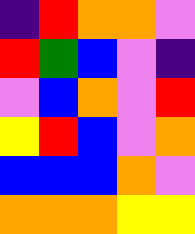[["indigo", "red", "orange", "orange", "violet"], ["red", "green", "blue", "violet", "indigo"], ["violet", "blue", "orange", "violet", "red"], ["yellow", "red", "blue", "violet", "orange"], ["blue", "blue", "blue", "orange", "violet"], ["orange", "orange", "orange", "yellow", "yellow"]]